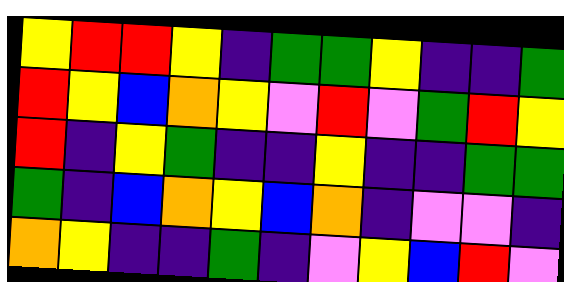[["yellow", "red", "red", "yellow", "indigo", "green", "green", "yellow", "indigo", "indigo", "green"], ["red", "yellow", "blue", "orange", "yellow", "violet", "red", "violet", "green", "red", "yellow"], ["red", "indigo", "yellow", "green", "indigo", "indigo", "yellow", "indigo", "indigo", "green", "green"], ["green", "indigo", "blue", "orange", "yellow", "blue", "orange", "indigo", "violet", "violet", "indigo"], ["orange", "yellow", "indigo", "indigo", "green", "indigo", "violet", "yellow", "blue", "red", "violet"]]